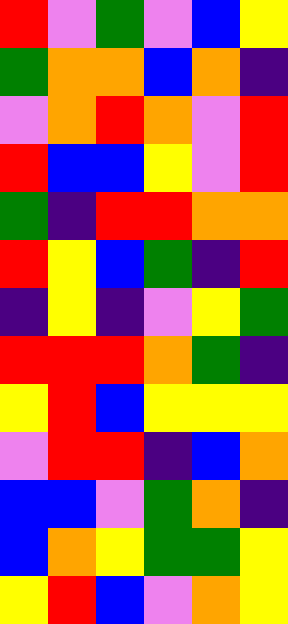[["red", "violet", "green", "violet", "blue", "yellow"], ["green", "orange", "orange", "blue", "orange", "indigo"], ["violet", "orange", "red", "orange", "violet", "red"], ["red", "blue", "blue", "yellow", "violet", "red"], ["green", "indigo", "red", "red", "orange", "orange"], ["red", "yellow", "blue", "green", "indigo", "red"], ["indigo", "yellow", "indigo", "violet", "yellow", "green"], ["red", "red", "red", "orange", "green", "indigo"], ["yellow", "red", "blue", "yellow", "yellow", "yellow"], ["violet", "red", "red", "indigo", "blue", "orange"], ["blue", "blue", "violet", "green", "orange", "indigo"], ["blue", "orange", "yellow", "green", "green", "yellow"], ["yellow", "red", "blue", "violet", "orange", "yellow"]]